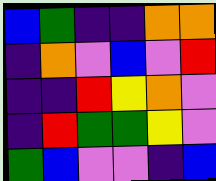[["blue", "green", "indigo", "indigo", "orange", "orange"], ["indigo", "orange", "violet", "blue", "violet", "red"], ["indigo", "indigo", "red", "yellow", "orange", "violet"], ["indigo", "red", "green", "green", "yellow", "violet"], ["green", "blue", "violet", "violet", "indigo", "blue"]]